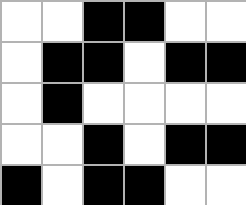[["white", "white", "black", "black", "white", "white"], ["white", "black", "black", "white", "black", "black"], ["white", "black", "white", "white", "white", "white"], ["white", "white", "black", "white", "black", "black"], ["black", "white", "black", "black", "white", "white"]]